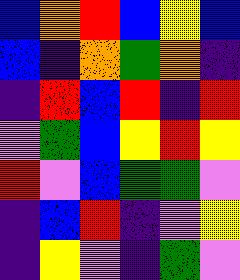[["blue", "orange", "red", "blue", "yellow", "blue"], ["blue", "indigo", "orange", "green", "orange", "indigo"], ["indigo", "red", "blue", "red", "indigo", "red"], ["violet", "green", "blue", "yellow", "red", "yellow"], ["red", "violet", "blue", "green", "green", "violet"], ["indigo", "blue", "red", "indigo", "violet", "yellow"], ["indigo", "yellow", "violet", "indigo", "green", "violet"]]